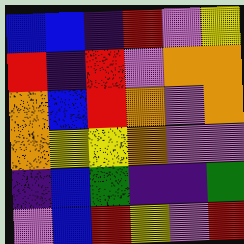[["blue", "blue", "indigo", "red", "violet", "yellow"], ["red", "indigo", "red", "violet", "orange", "orange"], ["orange", "blue", "red", "orange", "violet", "orange"], ["orange", "yellow", "yellow", "orange", "violet", "violet"], ["indigo", "blue", "green", "indigo", "indigo", "green"], ["violet", "blue", "red", "yellow", "violet", "red"]]